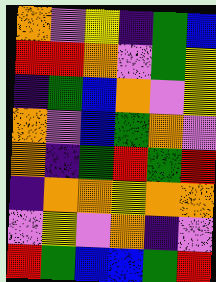[["orange", "violet", "yellow", "indigo", "green", "blue"], ["red", "red", "orange", "violet", "green", "yellow"], ["indigo", "green", "blue", "orange", "violet", "yellow"], ["orange", "violet", "blue", "green", "orange", "violet"], ["orange", "indigo", "green", "red", "green", "red"], ["indigo", "orange", "orange", "yellow", "orange", "orange"], ["violet", "yellow", "violet", "orange", "indigo", "violet"], ["red", "green", "blue", "blue", "green", "red"]]